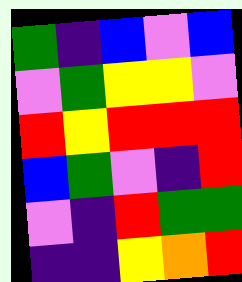[["green", "indigo", "blue", "violet", "blue"], ["violet", "green", "yellow", "yellow", "violet"], ["red", "yellow", "red", "red", "red"], ["blue", "green", "violet", "indigo", "red"], ["violet", "indigo", "red", "green", "green"], ["indigo", "indigo", "yellow", "orange", "red"]]